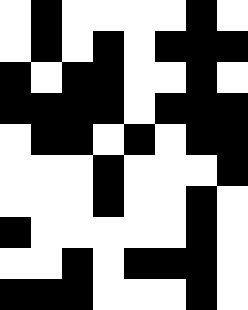[["white", "black", "white", "white", "white", "white", "black", "white"], ["white", "black", "white", "black", "white", "black", "black", "black"], ["black", "white", "black", "black", "white", "white", "black", "white"], ["black", "black", "black", "black", "white", "black", "black", "black"], ["white", "black", "black", "white", "black", "white", "black", "black"], ["white", "white", "white", "black", "white", "white", "white", "black"], ["white", "white", "white", "black", "white", "white", "black", "white"], ["black", "white", "white", "white", "white", "white", "black", "white"], ["white", "white", "black", "white", "black", "black", "black", "white"], ["black", "black", "black", "white", "white", "white", "black", "white"]]